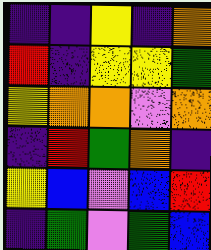[["indigo", "indigo", "yellow", "indigo", "orange"], ["red", "indigo", "yellow", "yellow", "green"], ["yellow", "orange", "orange", "violet", "orange"], ["indigo", "red", "green", "orange", "indigo"], ["yellow", "blue", "violet", "blue", "red"], ["indigo", "green", "violet", "green", "blue"]]